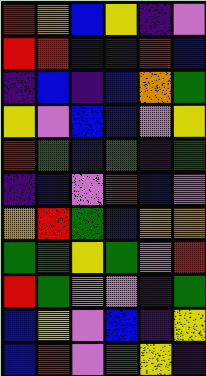[["red", "orange", "blue", "yellow", "indigo", "violet"], ["red", "red", "blue", "indigo", "red", "blue"], ["indigo", "blue", "indigo", "blue", "orange", "green"], ["yellow", "violet", "blue", "blue", "violet", "yellow"], ["red", "green", "blue", "green", "indigo", "green"], ["indigo", "blue", "violet", "red", "blue", "violet"], ["orange", "red", "green", "blue", "orange", "orange"], ["green", "green", "yellow", "green", "violet", "red"], ["red", "green", "violet", "violet", "indigo", "green"], ["blue", "yellow", "violet", "blue", "indigo", "yellow"], ["blue", "red", "violet", "green", "yellow", "indigo"]]